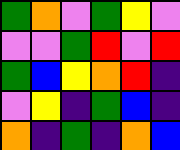[["green", "orange", "violet", "green", "yellow", "violet"], ["violet", "violet", "green", "red", "violet", "red"], ["green", "blue", "yellow", "orange", "red", "indigo"], ["violet", "yellow", "indigo", "green", "blue", "indigo"], ["orange", "indigo", "green", "indigo", "orange", "blue"]]